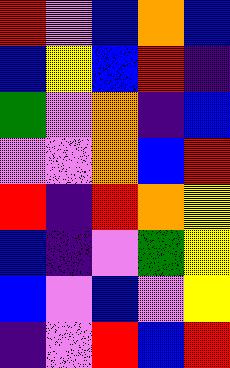[["red", "violet", "blue", "orange", "blue"], ["blue", "yellow", "blue", "red", "indigo"], ["green", "violet", "orange", "indigo", "blue"], ["violet", "violet", "orange", "blue", "red"], ["red", "indigo", "red", "orange", "yellow"], ["blue", "indigo", "violet", "green", "yellow"], ["blue", "violet", "blue", "violet", "yellow"], ["indigo", "violet", "red", "blue", "red"]]